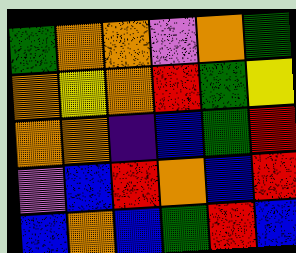[["green", "orange", "orange", "violet", "orange", "green"], ["orange", "yellow", "orange", "red", "green", "yellow"], ["orange", "orange", "indigo", "blue", "green", "red"], ["violet", "blue", "red", "orange", "blue", "red"], ["blue", "orange", "blue", "green", "red", "blue"]]